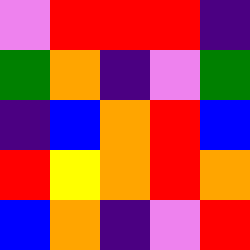[["violet", "red", "red", "red", "indigo"], ["green", "orange", "indigo", "violet", "green"], ["indigo", "blue", "orange", "red", "blue"], ["red", "yellow", "orange", "red", "orange"], ["blue", "orange", "indigo", "violet", "red"]]